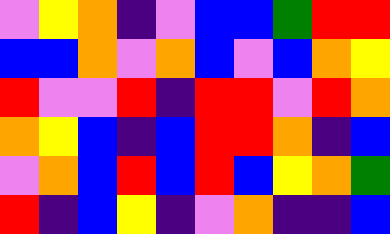[["violet", "yellow", "orange", "indigo", "violet", "blue", "blue", "green", "red", "red"], ["blue", "blue", "orange", "violet", "orange", "blue", "violet", "blue", "orange", "yellow"], ["red", "violet", "violet", "red", "indigo", "red", "red", "violet", "red", "orange"], ["orange", "yellow", "blue", "indigo", "blue", "red", "red", "orange", "indigo", "blue"], ["violet", "orange", "blue", "red", "blue", "red", "blue", "yellow", "orange", "green"], ["red", "indigo", "blue", "yellow", "indigo", "violet", "orange", "indigo", "indigo", "blue"]]